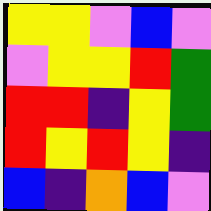[["yellow", "yellow", "violet", "blue", "violet"], ["violet", "yellow", "yellow", "red", "green"], ["red", "red", "indigo", "yellow", "green"], ["red", "yellow", "red", "yellow", "indigo"], ["blue", "indigo", "orange", "blue", "violet"]]